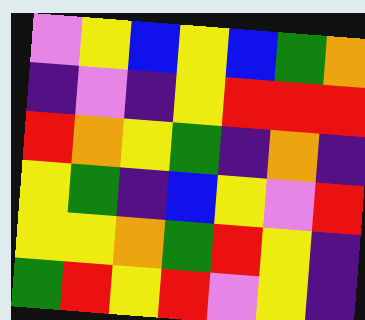[["violet", "yellow", "blue", "yellow", "blue", "green", "orange"], ["indigo", "violet", "indigo", "yellow", "red", "red", "red"], ["red", "orange", "yellow", "green", "indigo", "orange", "indigo"], ["yellow", "green", "indigo", "blue", "yellow", "violet", "red"], ["yellow", "yellow", "orange", "green", "red", "yellow", "indigo"], ["green", "red", "yellow", "red", "violet", "yellow", "indigo"]]